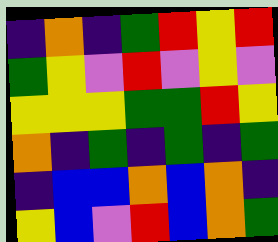[["indigo", "orange", "indigo", "green", "red", "yellow", "red"], ["green", "yellow", "violet", "red", "violet", "yellow", "violet"], ["yellow", "yellow", "yellow", "green", "green", "red", "yellow"], ["orange", "indigo", "green", "indigo", "green", "indigo", "green"], ["indigo", "blue", "blue", "orange", "blue", "orange", "indigo"], ["yellow", "blue", "violet", "red", "blue", "orange", "green"]]